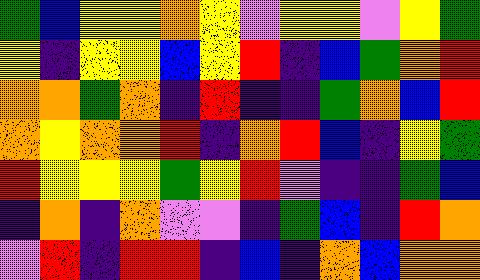[["green", "blue", "yellow", "yellow", "orange", "yellow", "violet", "yellow", "yellow", "violet", "yellow", "green"], ["yellow", "indigo", "yellow", "yellow", "blue", "yellow", "red", "indigo", "blue", "green", "orange", "red"], ["orange", "orange", "green", "orange", "indigo", "red", "indigo", "indigo", "green", "orange", "blue", "red"], ["orange", "yellow", "orange", "orange", "red", "indigo", "orange", "red", "blue", "indigo", "yellow", "green"], ["red", "yellow", "yellow", "yellow", "green", "yellow", "red", "violet", "indigo", "indigo", "green", "blue"], ["indigo", "orange", "indigo", "orange", "violet", "violet", "indigo", "green", "blue", "indigo", "red", "orange"], ["violet", "red", "indigo", "red", "red", "indigo", "blue", "indigo", "orange", "blue", "orange", "orange"]]